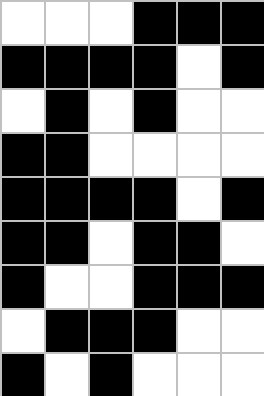[["white", "white", "white", "black", "black", "black"], ["black", "black", "black", "black", "white", "black"], ["white", "black", "white", "black", "white", "white"], ["black", "black", "white", "white", "white", "white"], ["black", "black", "black", "black", "white", "black"], ["black", "black", "white", "black", "black", "white"], ["black", "white", "white", "black", "black", "black"], ["white", "black", "black", "black", "white", "white"], ["black", "white", "black", "white", "white", "white"]]